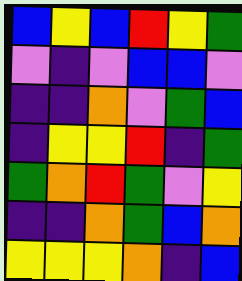[["blue", "yellow", "blue", "red", "yellow", "green"], ["violet", "indigo", "violet", "blue", "blue", "violet"], ["indigo", "indigo", "orange", "violet", "green", "blue"], ["indigo", "yellow", "yellow", "red", "indigo", "green"], ["green", "orange", "red", "green", "violet", "yellow"], ["indigo", "indigo", "orange", "green", "blue", "orange"], ["yellow", "yellow", "yellow", "orange", "indigo", "blue"]]